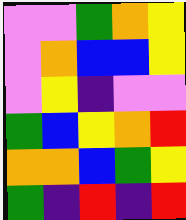[["violet", "violet", "green", "orange", "yellow"], ["violet", "orange", "blue", "blue", "yellow"], ["violet", "yellow", "indigo", "violet", "violet"], ["green", "blue", "yellow", "orange", "red"], ["orange", "orange", "blue", "green", "yellow"], ["green", "indigo", "red", "indigo", "red"]]